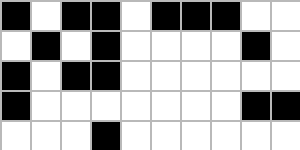[["black", "white", "black", "black", "white", "black", "black", "black", "white", "white"], ["white", "black", "white", "black", "white", "white", "white", "white", "black", "white"], ["black", "white", "black", "black", "white", "white", "white", "white", "white", "white"], ["black", "white", "white", "white", "white", "white", "white", "white", "black", "black"], ["white", "white", "white", "black", "white", "white", "white", "white", "white", "white"]]